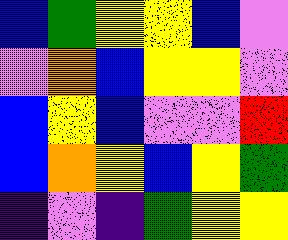[["blue", "green", "yellow", "yellow", "blue", "violet"], ["violet", "orange", "blue", "yellow", "yellow", "violet"], ["blue", "yellow", "blue", "violet", "violet", "red"], ["blue", "orange", "yellow", "blue", "yellow", "green"], ["indigo", "violet", "indigo", "green", "yellow", "yellow"]]